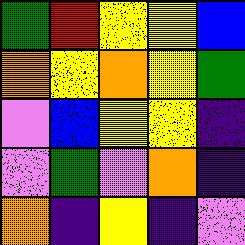[["green", "red", "yellow", "yellow", "blue"], ["orange", "yellow", "orange", "yellow", "green"], ["violet", "blue", "yellow", "yellow", "indigo"], ["violet", "green", "violet", "orange", "indigo"], ["orange", "indigo", "yellow", "indigo", "violet"]]